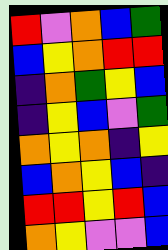[["red", "violet", "orange", "blue", "green"], ["blue", "yellow", "orange", "red", "red"], ["indigo", "orange", "green", "yellow", "blue"], ["indigo", "yellow", "blue", "violet", "green"], ["orange", "yellow", "orange", "indigo", "yellow"], ["blue", "orange", "yellow", "blue", "indigo"], ["red", "red", "yellow", "red", "blue"], ["orange", "yellow", "violet", "violet", "blue"]]